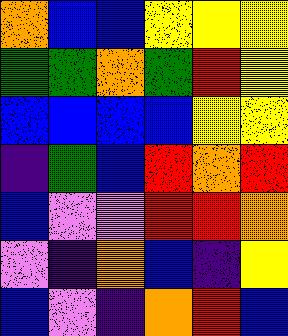[["orange", "blue", "blue", "yellow", "yellow", "yellow"], ["green", "green", "orange", "green", "red", "yellow"], ["blue", "blue", "blue", "blue", "yellow", "yellow"], ["indigo", "green", "blue", "red", "orange", "red"], ["blue", "violet", "violet", "red", "red", "orange"], ["violet", "indigo", "orange", "blue", "indigo", "yellow"], ["blue", "violet", "indigo", "orange", "red", "blue"]]